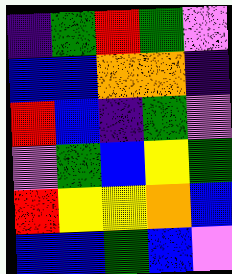[["indigo", "green", "red", "green", "violet"], ["blue", "blue", "orange", "orange", "indigo"], ["red", "blue", "indigo", "green", "violet"], ["violet", "green", "blue", "yellow", "green"], ["red", "yellow", "yellow", "orange", "blue"], ["blue", "blue", "green", "blue", "violet"]]